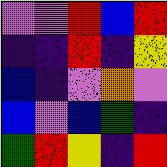[["violet", "violet", "red", "blue", "red"], ["indigo", "indigo", "red", "indigo", "yellow"], ["blue", "indigo", "violet", "orange", "violet"], ["blue", "violet", "blue", "green", "indigo"], ["green", "red", "yellow", "indigo", "red"]]